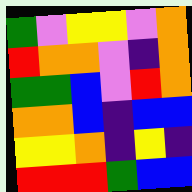[["green", "violet", "yellow", "yellow", "violet", "orange"], ["red", "orange", "orange", "violet", "indigo", "orange"], ["green", "green", "blue", "violet", "red", "orange"], ["orange", "orange", "blue", "indigo", "blue", "blue"], ["yellow", "yellow", "orange", "indigo", "yellow", "indigo"], ["red", "red", "red", "green", "blue", "blue"]]